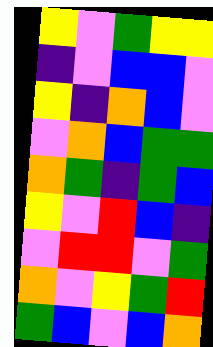[["yellow", "violet", "green", "yellow", "yellow"], ["indigo", "violet", "blue", "blue", "violet"], ["yellow", "indigo", "orange", "blue", "violet"], ["violet", "orange", "blue", "green", "green"], ["orange", "green", "indigo", "green", "blue"], ["yellow", "violet", "red", "blue", "indigo"], ["violet", "red", "red", "violet", "green"], ["orange", "violet", "yellow", "green", "red"], ["green", "blue", "violet", "blue", "orange"]]